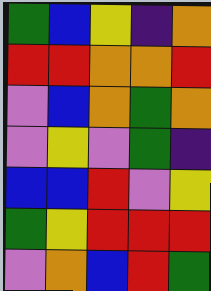[["green", "blue", "yellow", "indigo", "orange"], ["red", "red", "orange", "orange", "red"], ["violet", "blue", "orange", "green", "orange"], ["violet", "yellow", "violet", "green", "indigo"], ["blue", "blue", "red", "violet", "yellow"], ["green", "yellow", "red", "red", "red"], ["violet", "orange", "blue", "red", "green"]]